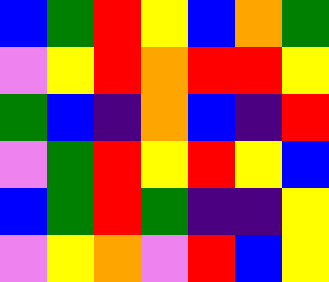[["blue", "green", "red", "yellow", "blue", "orange", "green"], ["violet", "yellow", "red", "orange", "red", "red", "yellow"], ["green", "blue", "indigo", "orange", "blue", "indigo", "red"], ["violet", "green", "red", "yellow", "red", "yellow", "blue"], ["blue", "green", "red", "green", "indigo", "indigo", "yellow"], ["violet", "yellow", "orange", "violet", "red", "blue", "yellow"]]